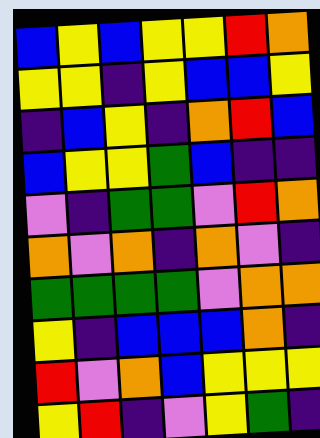[["blue", "yellow", "blue", "yellow", "yellow", "red", "orange"], ["yellow", "yellow", "indigo", "yellow", "blue", "blue", "yellow"], ["indigo", "blue", "yellow", "indigo", "orange", "red", "blue"], ["blue", "yellow", "yellow", "green", "blue", "indigo", "indigo"], ["violet", "indigo", "green", "green", "violet", "red", "orange"], ["orange", "violet", "orange", "indigo", "orange", "violet", "indigo"], ["green", "green", "green", "green", "violet", "orange", "orange"], ["yellow", "indigo", "blue", "blue", "blue", "orange", "indigo"], ["red", "violet", "orange", "blue", "yellow", "yellow", "yellow"], ["yellow", "red", "indigo", "violet", "yellow", "green", "indigo"]]